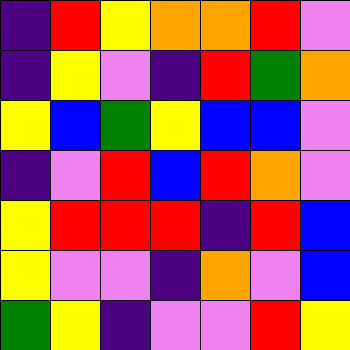[["indigo", "red", "yellow", "orange", "orange", "red", "violet"], ["indigo", "yellow", "violet", "indigo", "red", "green", "orange"], ["yellow", "blue", "green", "yellow", "blue", "blue", "violet"], ["indigo", "violet", "red", "blue", "red", "orange", "violet"], ["yellow", "red", "red", "red", "indigo", "red", "blue"], ["yellow", "violet", "violet", "indigo", "orange", "violet", "blue"], ["green", "yellow", "indigo", "violet", "violet", "red", "yellow"]]